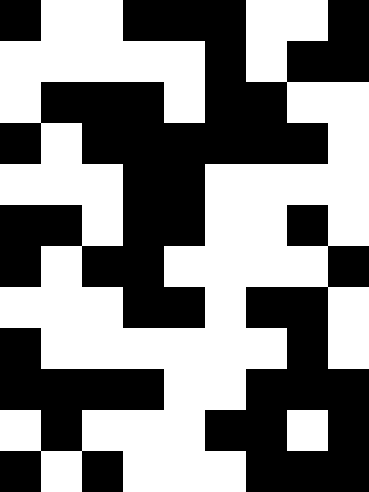[["black", "white", "white", "black", "black", "black", "white", "white", "black"], ["white", "white", "white", "white", "white", "black", "white", "black", "black"], ["white", "black", "black", "black", "white", "black", "black", "white", "white"], ["black", "white", "black", "black", "black", "black", "black", "black", "white"], ["white", "white", "white", "black", "black", "white", "white", "white", "white"], ["black", "black", "white", "black", "black", "white", "white", "black", "white"], ["black", "white", "black", "black", "white", "white", "white", "white", "black"], ["white", "white", "white", "black", "black", "white", "black", "black", "white"], ["black", "white", "white", "white", "white", "white", "white", "black", "white"], ["black", "black", "black", "black", "white", "white", "black", "black", "black"], ["white", "black", "white", "white", "white", "black", "black", "white", "black"], ["black", "white", "black", "white", "white", "white", "black", "black", "black"]]